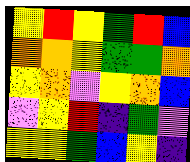[["yellow", "red", "yellow", "green", "red", "blue"], ["orange", "orange", "yellow", "green", "green", "orange"], ["yellow", "orange", "violet", "yellow", "orange", "blue"], ["violet", "yellow", "red", "indigo", "green", "violet"], ["yellow", "yellow", "green", "blue", "yellow", "indigo"]]